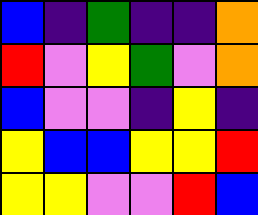[["blue", "indigo", "green", "indigo", "indigo", "orange"], ["red", "violet", "yellow", "green", "violet", "orange"], ["blue", "violet", "violet", "indigo", "yellow", "indigo"], ["yellow", "blue", "blue", "yellow", "yellow", "red"], ["yellow", "yellow", "violet", "violet", "red", "blue"]]